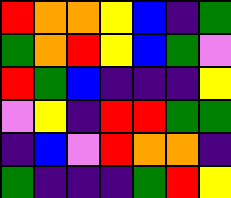[["red", "orange", "orange", "yellow", "blue", "indigo", "green"], ["green", "orange", "red", "yellow", "blue", "green", "violet"], ["red", "green", "blue", "indigo", "indigo", "indigo", "yellow"], ["violet", "yellow", "indigo", "red", "red", "green", "green"], ["indigo", "blue", "violet", "red", "orange", "orange", "indigo"], ["green", "indigo", "indigo", "indigo", "green", "red", "yellow"]]